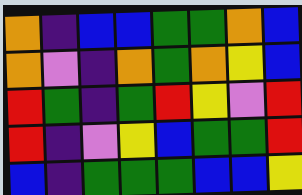[["orange", "indigo", "blue", "blue", "green", "green", "orange", "blue"], ["orange", "violet", "indigo", "orange", "green", "orange", "yellow", "blue"], ["red", "green", "indigo", "green", "red", "yellow", "violet", "red"], ["red", "indigo", "violet", "yellow", "blue", "green", "green", "red"], ["blue", "indigo", "green", "green", "green", "blue", "blue", "yellow"]]